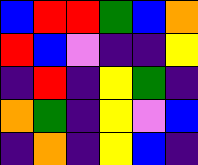[["blue", "red", "red", "green", "blue", "orange"], ["red", "blue", "violet", "indigo", "indigo", "yellow"], ["indigo", "red", "indigo", "yellow", "green", "indigo"], ["orange", "green", "indigo", "yellow", "violet", "blue"], ["indigo", "orange", "indigo", "yellow", "blue", "indigo"]]